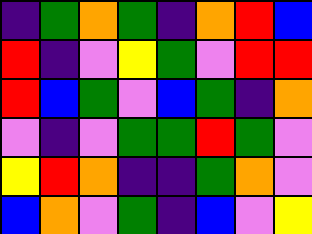[["indigo", "green", "orange", "green", "indigo", "orange", "red", "blue"], ["red", "indigo", "violet", "yellow", "green", "violet", "red", "red"], ["red", "blue", "green", "violet", "blue", "green", "indigo", "orange"], ["violet", "indigo", "violet", "green", "green", "red", "green", "violet"], ["yellow", "red", "orange", "indigo", "indigo", "green", "orange", "violet"], ["blue", "orange", "violet", "green", "indigo", "blue", "violet", "yellow"]]